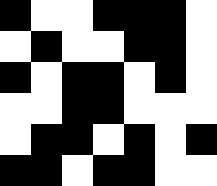[["black", "white", "white", "black", "black", "black", "white"], ["white", "black", "white", "white", "black", "black", "white"], ["black", "white", "black", "black", "white", "black", "white"], ["white", "white", "black", "black", "white", "white", "white"], ["white", "black", "black", "white", "black", "white", "black"], ["black", "black", "white", "black", "black", "white", "white"]]